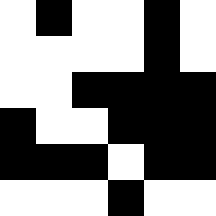[["white", "black", "white", "white", "black", "white"], ["white", "white", "white", "white", "black", "white"], ["white", "white", "black", "black", "black", "black"], ["black", "white", "white", "black", "black", "black"], ["black", "black", "black", "white", "black", "black"], ["white", "white", "white", "black", "white", "white"]]